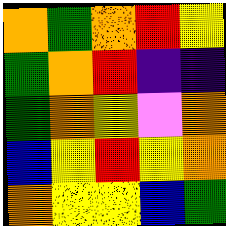[["orange", "green", "orange", "red", "yellow"], ["green", "orange", "red", "indigo", "indigo"], ["green", "orange", "yellow", "violet", "orange"], ["blue", "yellow", "red", "yellow", "orange"], ["orange", "yellow", "yellow", "blue", "green"]]